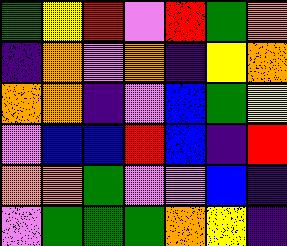[["green", "yellow", "red", "violet", "red", "green", "orange"], ["indigo", "orange", "violet", "orange", "indigo", "yellow", "orange"], ["orange", "orange", "indigo", "violet", "blue", "green", "yellow"], ["violet", "blue", "blue", "red", "blue", "indigo", "red"], ["orange", "orange", "green", "violet", "violet", "blue", "indigo"], ["violet", "green", "green", "green", "orange", "yellow", "indigo"]]